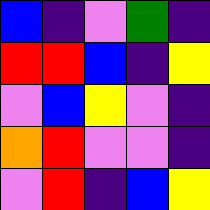[["blue", "indigo", "violet", "green", "indigo"], ["red", "red", "blue", "indigo", "yellow"], ["violet", "blue", "yellow", "violet", "indigo"], ["orange", "red", "violet", "violet", "indigo"], ["violet", "red", "indigo", "blue", "yellow"]]